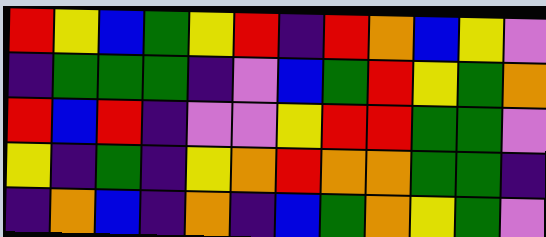[["red", "yellow", "blue", "green", "yellow", "red", "indigo", "red", "orange", "blue", "yellow", "violet"], ["indigo", "green", "green", "green", "indigo", "violet", "blue", "green", "red", "yellow", "green", "orange"], ["red", "blue", "red", "indigo", "violet", "violet", "yellow", "red", "red", "green", "green", "violet"], ["yellow", "indigo", "green", "indigo", "yellow", "orange", "red", "orange", "orange", "green", "green", "indigo"], ["indigo", "orange", "blue", "indigo", "orange", "indigo", "blue", "green", "orange", "yellow", "green", "violet"]]